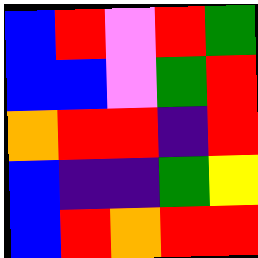[["blue", "red", "violet", "red", "green"], ["blue", "blue", "violet", "green", "red"], ["orange", "red", "red", "indigo", "red"], ["blue", "indigo", "indigo", "green", "yellow"], ["blue", "red", "orange", "red", "red"]]